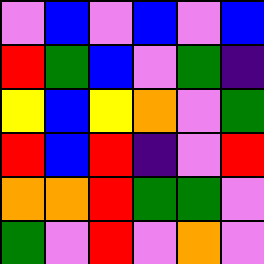[["violet", "blue", "violet", "blue", "violet", "blue"], ["red", "green", "blue", "violet", "green", "indigo"], ["yellow", "blue", "yellow", "orange", "violet", "green"], ["red", "blue", "red", "indigo", "violet", "red"], ["orange", "orange", "red", "green", "green", "violet"], ["green", "violet", "red", "violet", "orange", "violet"]]